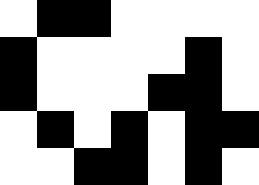[["white", "black", "black", "white", "white", "white", "white"], ["black", "white", "white", "white", "white", "black", "white"], ["black", "white", "white", "white", "black", "black", "white"], ["white", "black", "white", "black", "white", "black", "black"], ["white", "white", "black", "black", "white", "black", "white"]]